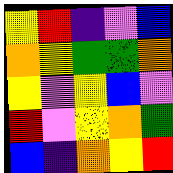[["yellow", "red", "indigo", "violet", "blue"], ["orange", "yellow", "green", "green", "orange"], ["yellow", "violet", "yellow", "blue", "violet"], ["red", "violet", "yellow", "orange", "green"], ["blue", "indigo", "orange", "yellow", "red"]]